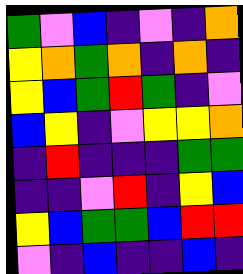[["green", "violet", "blue", "indigo", "violet", "indigo", "orange"], ["yellow", "orange", "green", "orange", "indigo", "orange", "indigo"], ["yellow", "blue", "green", "red", "green", "indigo", "violet"], ["blue", "yellow", "indigo", "violet", "yellow", "yellow", "orange"], ["indigo", "red", "indigo", "indigo", "indigo", "green", "green"], ["indigo", "indigo", "violet", "red", "indigo", "yellow", "blue"], ["yellow", "blue", "green", "green", "blue", "red", "red"], ["violet", "indigo", "blue", "indigo", "indigo", "blue", "indigo"]]